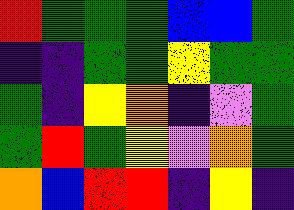[["red", "green", "green", "green", "blue", "blue", "green"], ["indigo", "indigo", "green", "green", "yellow", "green", "green"], ["green", "indigo", "yellow", "orange", "indigo", "violet", "green"], ["green", "red", "green", "yellow", "violet", "orange", "green"], ["orange", "blue", "red", "red", "indigo", "yellow", "indigo"]]